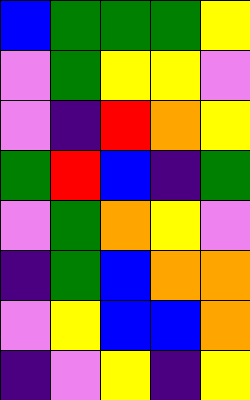[["blue", "green", "green", "green", "yellow"], ["violet", "green", "yellow", "yellow", "violet"], ["violet", "indigo", "red", "orange", "yellow"], ["green", "red", "blue", "indigo", "green"], ["violet", "green", "orange", "yellow", "violet"], ["indigo", "green", "blue", "orange", "orange"], ["violet", "yellow", "blue", "blue", "orange"], ["indigo", "violet", "yellow", "indigo", "yellow"]]